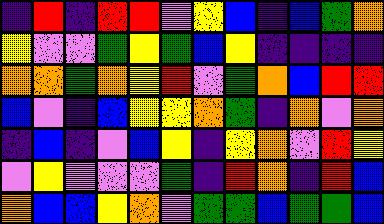[["indigo", "red", "indigo", "red", "red", "violet", "yellow", "blue", "indigo", "blue", "green", "orange"], ["yellow", "violet", "violet", "green", "yellow", "green", "blue", "yellow", "indigo", "indigo", "indigo", "indigo"], ["orange", "orange", "green", "orange", "yellow", "red", "violet", "green", "orange", "blue", "red", "red"], ["blue", "violet", "indigo", "blue", "yellow", "yellow", "orange", "green", "indigo", "orange", "violet", "orange"], ["indigo", "blue", "indigo", "violet", "blue", "yellow", "indigo", "yellow", "orange", "violet", "red", "yellow"], ["violet", "yellow", "violet", "violet", "violet", "green", "indigo", "red", "orange", "indigo", "red", "blue"], ["orange", "blue", "blue", "yellow", "orange", "violet", "green", "green", "blue", "green", "green", "blue"]]